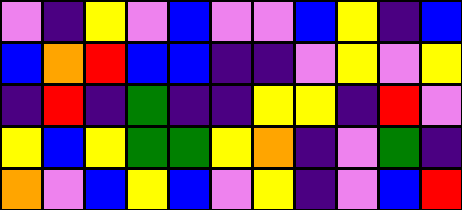[["violet", "indigo", "yellow", "violet", "blue", "violet", "violet", "blue", "yellow", "indigo", "blue"], ["blue", "orange", "red", "blue", "blue", "indigo", "indigo", "violet", "yellow", "violet", "yellow"], ["indigo", "red", "indigo", "green", "indigo", "indigo", "yellow", "yellow", "indigo", "red", "violet"], ["yellow", "blue", "yellow", "green", "green", "yellow", "orange", "indigo", "violet", "green", "indigo"], ["orange", "violet", "blue", "yellow", "blue", "violet", "yellow", "indigo", "violet", "blue", "red"]]